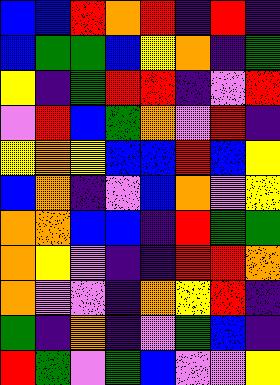[["blue", "blue", "red", "orange", "red", "indigo", "red", "indigo"], ["blue", "green", "green", "blue", "yellow", "orange", "indigo", "green"], ["yellow", "indigo", "green", "red", "red", "indigo", "violet", "red"], ["violet", "red", "blue", "green", "orange", "violet", "red", "indigo"], ["yellow", "orange", "yellow", "blue", "blue", "red", "blue", "yellow"], ["blue", "orange", "indigo", "violet", "blue", "orange", "violet", "yellow"], ["orange", "orange", "blue", "blue", "indigo", "red", "green", "green"], ["orange", "yellow", "violet", "indigo", "indigo", "red", "red", "orange"], ["orange", "violet", "violet", "indigo", "orange", "yellow", "red", "indigo"], ["green", "indigo", "orange", "indigo", "violet", "green", "blue", "indigo"], ["red", "green", "violet", "green", "blue", "violet", "violet", "yellow"]]